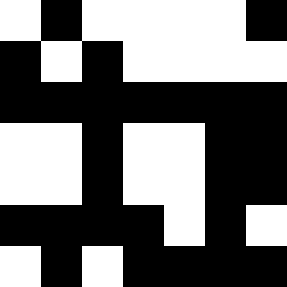[["white", "black", "white", "white", "white", "white", "black"], ["black", "white", "black", "white", "white", "white", "white"], ["black", "black", "black", "black", "black", "black", "black"], ["white", "white", "black", "white", "white", "black", "black"], ["white", "white", "black", "white", "white", "black", "black"], ["black", "black", "black", "black", "white", "black", "white"], ["white", "black", "white", "black", "black", "black", "black"]]